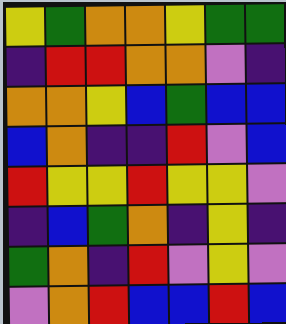[["yellow", "green", "orange", "orange", "yellow", "green", "green"], ["indigo", "red", "red", "orange", "orange", "violet", "indigo"], ["orange", "orange", "yellow", "blue", "green", "blue", "blue"], ["blue", "orange", "indigo", "indigo", "red", "violet", "blue"], ["red", "yellow", "yellow", "red", "yellow", "yellow", "violet"], ["indigo", "blue", "green", "orange", "indigo", "yellow", "indigo"], ["green", "orange", "indigo", "red", "violet", "yellow", "violet"], ["violet", "orange", "red", "blue", "blue", "red", "blue"]]